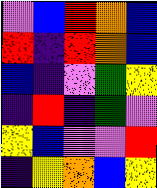[["violet", "blue", "red", "orange", "blue"], ["red", "indigo", "red", "orange", "blue"], ["blue", "indigo", "violet", "green", "yellow"], ["indigo", "red", "indigo", "green", "violet"], ["yellow", "blue", "violet", "violet", "red"], ["indigo", "yellow", "orange", "blue", "yellow"]]